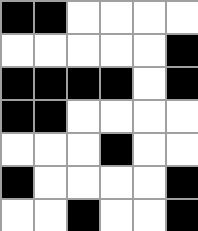[["black", "black", "white", "white", "white", "white"], ["white", "white", "white", "white", "white", "black"], ["black", "black", "black", "black", "white", "black"], ["black", "black", "white", "white", "white", "white"], ["white", "white", "white", "black", "white", "white"], ["black", "white", "white", "white", "white", "black"], ["white", "white", "black", "white", "white", "black"]]